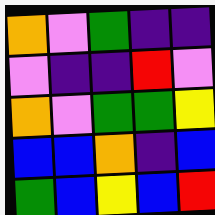[["orange", "violet", "green", "indigo", "indigo"], ["violet", "indigo", "indigo", "red", "violet"], ["orange", "violet", "green", "green", "yellow"], ["blue", "blue", "orange", "indigo", "blue"], ["green", "blue", "yellow", "blue", "red"]]